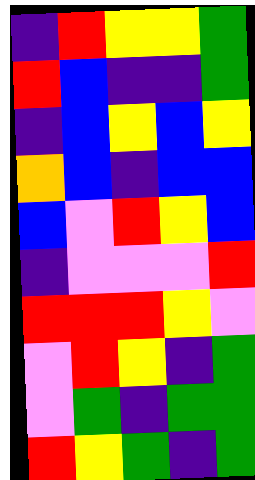[["indigo", "red", "yellow", "yellow", "green"], ["red", "blue", "indigo", "indigo", "green"], ["indigo", "blue", "yellow", "blue", "yellow"], ["orange", "blue", "indigo", "blue", "blue"], ["blue", "violet", "red", "yellow", "blue"], ["indigo", "violet", "violet", "violet", "red"], ["red", "red", "red", "yellow", "violet"], ["violet", "red", "yellow", "indigo", "green"], ["violet", "green", "indigo", "green", "green"], ["red", "yellow", "green", "indigo", "green"]]